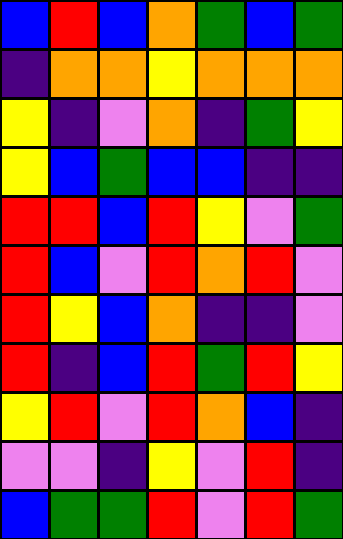[["blue", "red", "blue", "orange", "green", "blue", "green"], ["indigo", "orange", "orange", "yellow", "orange", "orange", "orange"], ["yellow", "indigo", "violet", "orange", "indigo", "green", "yellow"], ["yellow", "blue", "green", "blue", "blue", "indigo", "indigo"], ["red", "red", "blue", "red", "yellow", "violet", "green"], ["red", "blue", "violet", "red", "orange", "red", "violet"], ["red", "yellow", "blue", "orange", "indigo", "indigo", "violet"], ["red", "indigo", "blue", "red", "green", "red", "yellow"], ["yellow", "red", "violet", "red", "orange", "blue", "indigo"], ["violet", "violet", "indigo", "yellow", "violet", "red", "indigo"], ["blue", "green", "green", "red", "violet", "red", "green"]]